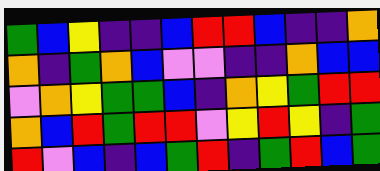[["green", "blue", "yellow", "indigo", "indigo", "blue", "red", "red", "blue", "indigo", "indigo", "orange"], ["orange", "indigo", "green", "orange", "blue", "violet", "violet", "indigo", "indigo", "orange", "blue", "blue"], ["violet", "orange", "yellow", "green", "green", "blue", "indigo", "orange", "yellow", "green", "red", "red"], ["orange", "blue", "red", "green", "red", "red", "violet", "yellow", "red", "yellow", "indigo", "green"], ["red", "violet", "blue", "indigo", "blue", "green", "red", "indigo", "green", "red", "blue", "green"]]